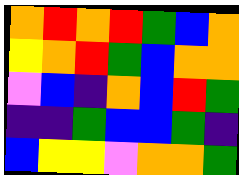[["orange", "red", "orange", "red", "green", "blue", "orange"], ["yellow", "orange", "red", "green", "blue", "orange", "orange"], ["violet", "blue", "indigo", "orange", "blue", "red", "green"], ["indigo", "indigo", "green", "blue", "blue", "green", "indigo"], ["blue", "yellow", "yellow", "violet", "orange", "orange", "green"]]